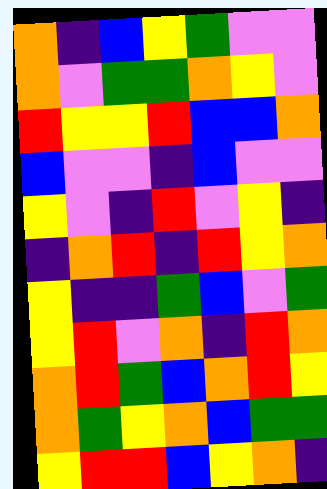[["orange", "indigo", "blue", "yellow", "green", "violet", "violet"], ["orange", "violet", "green", "green", "orange", "yellow", "violet"], ["red", "yellow", "yellow", "red", "blue", "blue", "orange"], ["blue", "violet", "violet", "indigo", "blue", "violet", "violet"], ["yellow", "violet", "indigo", "red", "violet", "yellow", "indigo"], ["indigo", "orange", "red", "indigo", "red", "yellow", "orange"], ["yellow", "indigo", "indigo", "green", "blue", "violet", "green"], ["yellow", "red", "violet", "orange", "indigo", "red", "orange"], ["orange", "red", "green", "blue", "orange", "red", "yellow"], ["orange", "green", "yellow", "orange", "blue", "green", "green"], ["yellow", "red", "red", "blue", "yellow", "orange", "indigo"]]